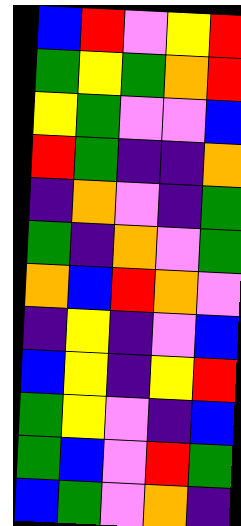[["blue", "red", "violet", "yellow", "red"], ["green", "yellow", "green", "orange", "red"], ["yellow", "green", "violet", "violet", "blue"], ["red", "green", "indigo", "indigo", "orange"], ["indigo", "orange", "violet", "indigo", "green"], ["green", "indigo", "orange", "violet", "green"], ["orange", "blue", "red", "orange", "violet"], ["indigo", "yellow", "indigo", "violet", "blue"], ["blue", "yellow", "indigo", "yellow", "red"], ["green", "yellow", "violet", "indigo", "blue"], ["green", "blue", "violet", "red", "green"], ["blue", "green", "violet", "orange", "indigo"]]